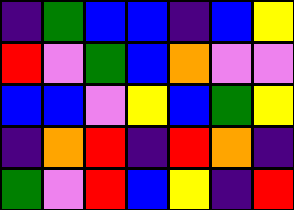[["indigo", "green", "blue", "blue", "indigo", "blue", "yellow"], ["red", "violet", "green", "blue", "orange", "violet", "violet"], ["blue", "blue", "violet", "yellow", "blue", "green", "yellow"], ["indigo", "orange", "red", "indigo", "red", "orange", "indigo"], ["green", "violet", "red", "blue", "yellow", "indigo", "red"]]